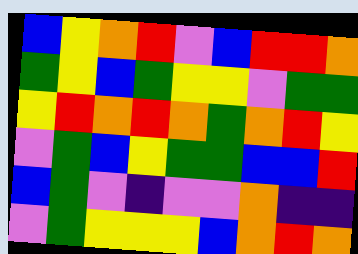[["blue", "yellow", "orange", "red", "violet", "blue", "red", "red", "orange"], ["green", "yellow", "blue", "green", "yellow", "yellow", "violet", "green", "green"], ["yellow", "red", "orange", "red", "orange", "green", "orange", "red", "yellow"], ["violet", "green", "blue", "yellow", "green", "green", "blue", "blue", "red"], ["blue", "green", "violet", "indigo", "violet", "violet", "orange", "indigo", "indigo"], ["violet", "green", "yellow", "yellow", "yellow", "blue", "orange", "red", "orange"]]